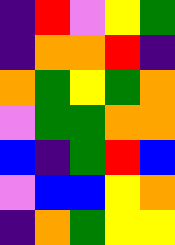[["indigo", "red", "violet", "yellow", "green"], ["indigo", "orange", "orange", "red", "indigo"], ["orange", "green", "yellow", "green", "orange"], ["violet", "green", "green", "orange", "orange"], ["blue", "indigo", "green", "red", "blue"], ["violet", "blue", "blue", "yellow", "orange"], ["indigo", "orange", "green", "yellow", "yellow"]]